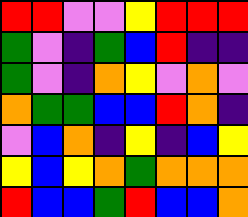[["red", "red", "violet", "violet", "yellow", "red", "red", "red"], ["green", "violet", "indigo", "green", "blue", "red", "indigo", "indigo"], ["green", "violet", "indigo", "orange", "yellow", "violet", "orange", "violet"], ["orange", "green", "green", "blue", "blue", "red", "orange", "indigo"], ["violet", "blue", "orange", "indigo", "yellow", "indigo", "blue", "yellow"], ["yellow", "blue", "yellow", "orange", "green", "orange", "orange", "orange"], ["red", "blue", "blue", "green", "red", "blue", "blue", "orange"]]